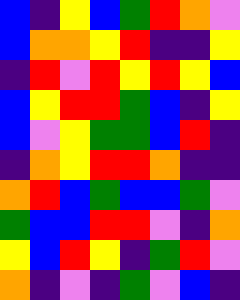[["blue", "indigo", "yellow", "blue", "green", "red", "orange", "violet"], ["blue", "orange", "orange", "yellow", "red", "indigo", "indigo", "yellow"], ["indigo", "red", "violet", "red", "yellow", "red", "yellow", "blue"], ["blue", "yellow", "red", "red", "green", "blue", "indigo", "yellow"], ["blue", "violet", "yellow", "green", "green", "blue", "red", "indigo"], ["indigo", "orange", "yellow", "red", "red", "orange", "indigo", "indigo"], ["orange", "red", "blue", "green", "blue", "blue", "green", "violet"], ["green", "blue", "blue", "red", "red", "violet", "indigo", "orange"], ["yellow", "blue", "red", "yellow", "indigo", "green", "red", "violet"], ["orange", "indigo", "violet", "indigo", "green", "violet", "blue", "indigo"]]